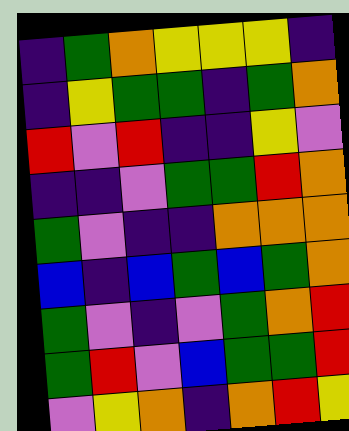[["indigo", "green", "orange", "yellow", "yellow", "yellow", "indigo"], ["indigo", "yellow", "green", "green", "indigo", "green", "orange"], ["red", "violet", "red", "indigo", "indigo", "yellow", "violet"], ["indigo", "indigo", "violet", "green", "green", "red", "orange"], ["green", "violet", "indigo", "indigo", "orange", "orange", "orange"], ["blue", "indigo", "blue", "green", "blue", "green", "orange"], ["green", "violet", "indigo", "violet", "green", "orange", "red"], ["green", "red", "violet", "blue", "green", "green", "red"], ["violet", "yellow", "orange", "indigo", "orange", "red", "yellow"]]